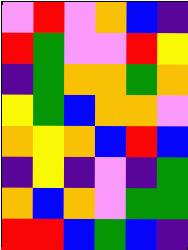[["violet", "red", "violet", "orange", "blue", "indigo"], ["red", "green", "violet", "violet", "red", "yellow"], ["indigo", "green", "orange", "orange", "green", "orange"], ["yellow", "green", "blue", "orange", "orange", "violet"], ["orange", "yellow", "orange", "blue", "red", "blue"], ["indigo", "yellow", "indigo", "violet", "indigo", "green"], ["orange", "blue", "orange", "violet", "green", "green"], ["red", "red", "blue", "green", "blue", "indigo"]]